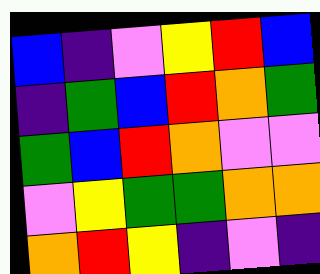[["blue", "indigo", "violet", "yellow", "red", "blue"], ["indigo", "green", "blue", "red", "orange", "green"], ["green", "blue", "red", "orange", "violet", "violet"], ["violet", "yellow", "green", "green", "orange", "orange"], ["orange", "red", "yellow", "indigo", "violet", "indigo"]]